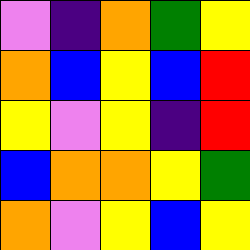[["violet", "indigo", "orange", "green", "yellow"], ["orange", "blue", "yellow", "blue", "red"], ["yellow", "violet", "yellow", "indigo", "red"], ["blue", "orange", "orange", "yellow", "green"], ["orange", "violet", "yellow", "blue", "yellow"]]